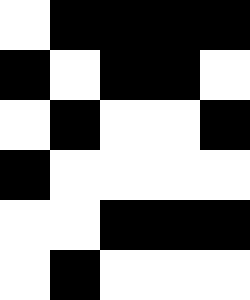[["white", "black", "black", "black", "black"], ["black", "white", "black", "black", "white"], ["white", "black", "white", "white", "black"], ["black", "white", "white", "white", "white"], ["white", "white", "black", "black", "black"], ["white", "black", "white", "white", "white"]]